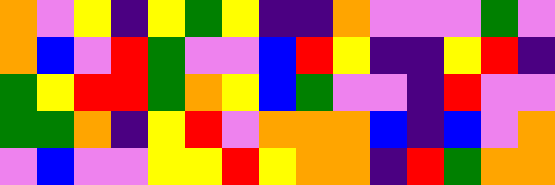[["orange", "violet", "yellow", "indigo", "yellow", "green", "yellow", "indigo", "indigo", "orange", "violet", "violet", "violet", "green", "violet"], ["orange", "blue", "violet", "red", "green", "violet", "violet", "blue", "red", "yellow", "indigo", "indigo", "yellow", "red", "indigo"], ["green", "yellow", "red", "red", "green", "orange", "yellow", "blue", "green", "violet", "violet", "indigo", "red", "violet", "violet"], ["green", "green", "orange", "indigo", "yellow", "red", "violet", "orange", "orange", "orange", "blue", "indigo", "blue", "violet", "orange"], ["violet", "blue", "violet", "violet", "yellow", "yellow", "red", "yellow", "orange", "orange", "indigo", "red", "green", "orange", "orange"]]